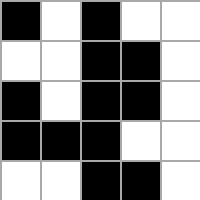[["black", "white", "black", "white", "white"], ["white", "white", "black", "black", "white"], ["black", "white", "black", "black", "white"], ["black", "black", "black", "white", "white"], ["white", "white", "black", "black", "white"]]